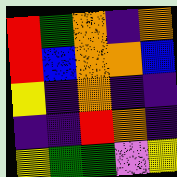[["red", "green", "orange", "indigo", "orange"], ["red", "blue", "orange", "orange", "blue"], ["yellow", "indigo", "orange", "indigo", "indigo"], ["indigo", "indigo", "red", "orange", "indigo"], ["yellow", "green", "green", "violet", "yellow"]]